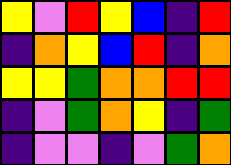[["yellow", "violet", "red", "yellow", "blue", "indigo", "red"], ["indigo", "orange", "yellow", "blue", "red", "indigo", "orange"], ["yellow", "yellow", "green", "orange", "orange", "red", "red"], ["indigo", "violet", "green", "orange", "yellow", "indigo", "green"], ["indigo", "violet", "violet", "indigo", "violet", "green", "orange"]]